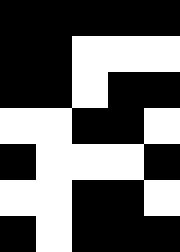[["black", "black", "black", "black", "black"], ["black", "black", "white", "white", "white"], ["black", "black", "white", "black", "black"], ["white", "white", "black", "black", "white"], ["black", "white", "white", "white", "black"], ["white", "white", "black", "black", "white"], ["black", "white", "black", "black", "black"]]